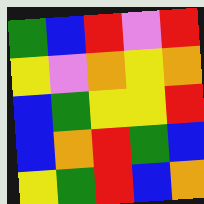[["green", "blue", "red", "violet", "red"], ["yellow", "violet", "orange", "yellow", "orange"], ["blue", "green", "yellow", "yellow", "red"], ["blue", "orange", "red", "green", "blue"], ["yellow", "green", "red", "blue", "orange"]]